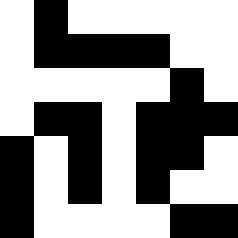[["white", "black", "white", "white", "white", "white", "white"], ["white", "black", "black", "black", "black", "white", "white"], ["white", "white", "white", "white", "white", "black", "white"], ["white", "black", "black", "white", "black", "black", "black"], ["black", "white", "black", "white", "black", "black", "white"], ["black", "white", "black", "white", "black", "white", "white"], ["black", "white", "white", "white", "white", "black", "black"]]